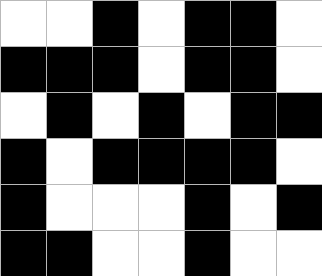[["white", "white", "black", "white", "black", "black", "white"], ["black", "black", "black", "white", "black", "black", "white"], ["white", "black", "white", "black", "white", "black", "black"], ["black", "white", "black", "black", "black", "black", "white"], ["black", "white", "white", "white", "black", "white", "black"], ["black", "black", "white", "white", "black", "white", "white"]]